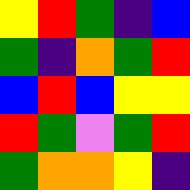[["yellow", "red", "green", "indigo", "blue"], ["green", "indigo", "orange", "green", "red"], ["blue", "red", "blue", "yellow", "yellow"], ["red", "green", "violet", "green", "red"], ["green", "orange", "orange", "yellow", "indigo"]]